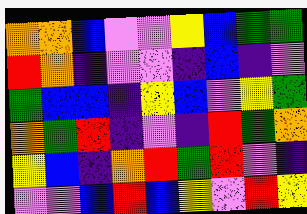[["orange", "orange", "blue", "violet", "violet", "yellow", "blue", "green", "green"], ["red", "orange", "indigo", "violet", "violet", "indigo", "blue", "indigo", "violet"], ["green", "blue", "blue", "indigo", "yellow", "blue", "violet", "yellow", "green"], ["orange", "green", "red", "indigo", "violet", "indigo", "red", "green", "orange"], ["yellow", "blue", "indigo", "orange", "red", "green", "red", "violet", "indigo"], ["violet", "violet", "blue", "red", "blue", "yellow", "violet", "red", "yellow"]]